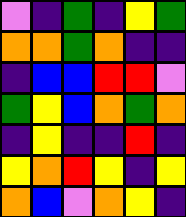[["violet", "indigo", "green", "indigo", "yellow", "green"], ["orange", "orange", "green", "orange", "indigo", "indigo"], ["indigo", "blue", "blue", "red", "red", "violet"], ["green", "yellow", "blue", "orange", "green", "orange"], ["indigo", "yellow", "indigo", "indigo", "red", "indigo"], ["yellow", "orange", "red", "yellow", "indigo", "yellow"], ["orange", "blue", "violet", "orange", "yellow", "indigo"]]